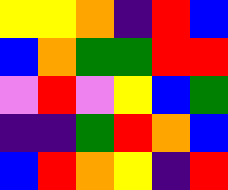[["yellow", "yellow", "orange", "indigo", "red", "blue"], ["blue", "orange", "green", "green", "red", "red"], ["violet", "red", "violet", "yellow", "blue", "green"], ["indigo", "indigo", "green", "red", "orange", "blue"], ["blue", "red", "orange", "yellow", "indigo", "red"]]